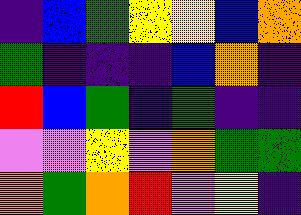[["indigo", "blue", "green", "yellow", "yellow", "blue", "orange"], ["green", "indigo", "indigo", "indigo", "blue", "orange", "indigo"], ["red", "blue", "green", "indigo", "green", "indigo", "indigo"], ["violet", "violet", "yellow", "violet", "orange", "green", "green"], ["orange", "green", "orange", "red", "violet", "yellow", "indigo"]]